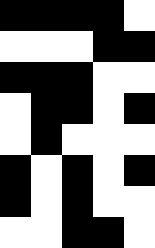[["black", "black", "black", "black", "white"], ["white", "white", "white", "black", "black"], ["black", "black", "black", "white", "white"], ["white", "black", "black", "white", "black"], ["white", "black", "white", "white", "white"], ["black", "white", "black", "white", "black"], ["black", "white", "black", "white", "white"], ["white", "white", "black", "black", "white"]]